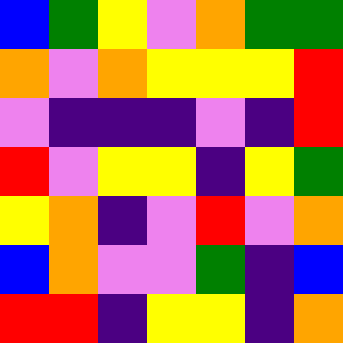[["blue", "green", "yellow", "violet", "orange", "green", "green"], ["orange", "violet", "orange", "yellow", "yellow", "yellow", "red"], ["violet", "indigo", "indigo", "indigo", "violet", "indigo", "red"], ["red", "violet", "yellow", "yellow", "indigo", "yellow", "green"], ["yellow", "orange", "indigo", "violet", "red", "violet", "orange"], ["blue", "orange", "violet", "violet", "green", "indigo", "blue"], ["red", "red", "indigo", "yellow", "yellow", "indigo", "orange"]]